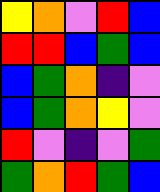[["yellow", "orange", "violet", "red", "blue"], ["red", "red", "blue", "green", "blue"], ["blue", "green", "orange", "indigo", "violet"], ["blue", "green", "orange", "yellow", "violet"], ["red", "violet", "indigo", "violet", "green"], ["green", "orange", "red", "green", "blue"]]